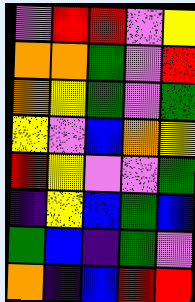[["violet", "red", "red", "violet", "yellow"], ["orange", "orange", "green", "violet", "red"], ["orange", "yellow", "green", "violet", "green"], ["yellow", "violet", "blue", "orange", "yellow"], ["red", "yellow", "violet", "violet", "green"], ["indigo", "yellow", "blue", "green", "blue"], ["green", "blue", "indigo", "green", "violet"], ["orange", "indigo", "blue", "red", "red"]]